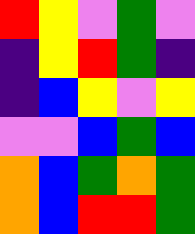[["red", "yellow", "violet", "green", "violet"], ["indigo", "yellow", "red", "green", "indigo"], ["indigo", "blue", "yellow", "violet", "yellow"], ["violet", "violet", "blue", "green", "blue"], ["orange", "blue", "green", "orange", "green"], ["orange", "blue", "red", "red", "green"]]